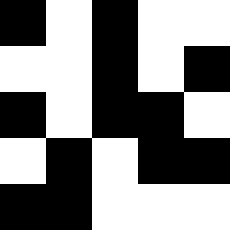[["black", "white", "black", "white", "white"], ["white", "white", "black", "white", "black"], ["black", "white", "black", "black", "white"], ["white", "black", "white", "black", "black"], ["black", "black", "white", "white", "white"]]